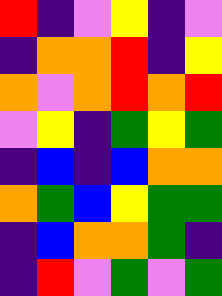[["red", "indigo", "violet", "yellow", "indigo", "violet"], ["indigo", "orange", "orange", "red", "indigo", "yellow"], ["orange", "violet", "orange", "red", "orange", "red"], ["violet", "yellow", "indigo", "green", "yellow", "green"], ["indigo", "blue", "indigo", "blue", "orange", "orange"], ["orange", "green", "blue", "yellow", "green", "green"], ["indigo", "blue", "orange", "orange", "green", "indigo"], ["indigo", "red", "violet", "green", "violet", "green"]]